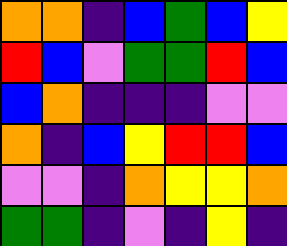[["orange", "orange", "indigo", "blue", "green", "blue", "yellow"], ["red", "blue", "violet", "green", "green", "red", "blue"], ["blue", "orange", "indigo", "indigo", "indigo", "violet", "violet"], ["orange", "indigo", "blue", "yellow", "red", "red", "blue"], ["violet", "violet", "indigo", "orange", "yellow", "yellow", "orange"], ["green", "green", "indigo", "violet", "indigo", "yellow", "indigo"]]